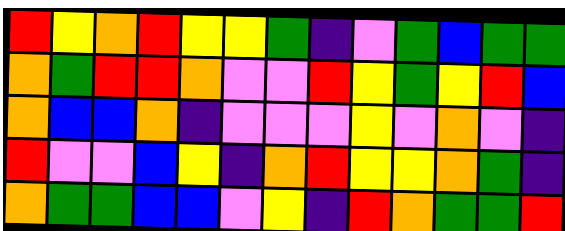[["red", "yellow", "orange", "red", "yellow", "yellow", "green", "indigo", "violet", "green", "blue", "green", "green"], ["orange", "green", "red", "red", "orange", "violet", "violet", "red", "yellow", "green", "yellow", "red", "blue"], ["orange", "blue", "blue", "orange", "indigo", "violet", "violet", "violet", "yellow", "violet", "orange", "violet", "indigo"], ["red", "violet", "violet", "blue", "yellow", "indigo", "orange", "red", "yellow", "yellow", "orange", "green", "indigo"], ["orange", "green", "green", "blue", "blue", "violet", "yellow", "indigo", "red", "orange", "green", "green", "red"]]